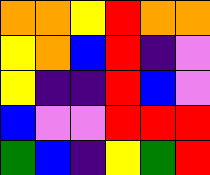[["orange", "orange", "yellow", "red", "orange", "orange"], ["yellow", "orange", "blue", "red", "indigo", "violet"], ["yellow", "indigo", "indigo", "red", "blue", "violet"], ["blue", "violet", "violet", "red", "red", "red"], ["green", "blue", "indigo", "yellow", "green", "red"]]